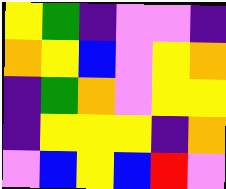[["yellow", "green", "indigo", "violet", "violet", "indigo"], ["orange", "yellow", "blue", "violet", "yellow", "orange"], ["indigo", "green", "orange", "violet", "yellow", "yellow"], ["indigo", "yellow", "yellow", "yellow", "indigo", "orange"], ["violet", "blue", "yellow", "blue", "red", "violet"]]